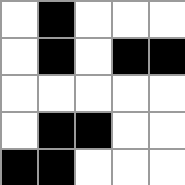[["white", "black", "white", "white", "white"], ["white", "black", "white", "black", "black"], ["white", "white", "white", "white", "white"], ["white", "black", "black", "white", "white"], ["black", "black", "white", "white", "white"]]